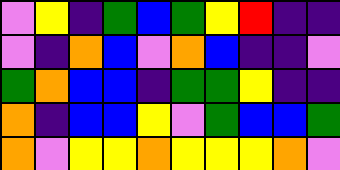[["violet", "yellow", "indigo", "green", "blue", "green", "yellow", "red", "indigo", "indigo"], ["violet", "indigo", "orange", "blue", "violet", "orange", "blue", "indigo", "indigo", "violet"], ["green", "orange", "blue", "blue", "indigo", "green", "green", "yellow", "indigo", "indigo"], ["orange", "indigo", "blue", "blue", "yellow", "violet", "green", "blue", "blue", "green"], ["orange", "violet", "yellow", "yellow", "orange", "yellow", "yellow", "yellow", "orange", "violet"]]